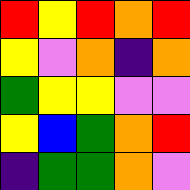[["red", "yellow", "red", "orange", "red"], ["yellow", "violet", "orange", "indigo", "orange"], ["green", "yellow", "yellow", "violet", "violet"], ["yellow", "blue", "green", "orange", "red"], ["indigo", "green", "green", "orange", "violet"]]